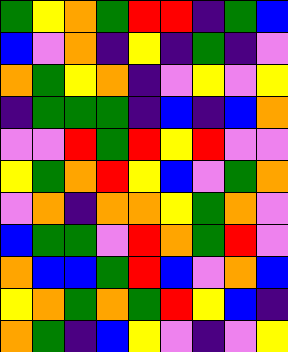[["green", "yellow", "orange", "green", "red", "red", "indigo", "green", "blue"], ["blue", "violet", "orange", "indigo", "yellow", "indigo", "green", "indigo", "violet"], ["orange", "green", "yellow", "orange", "indigo", "violet", "yellow", "violet", "yellow"], ["indigo", "green", "green", "green", "indigo", "blue", "indigo", "blue", "orange"], ["violet", "violet", "red", "green", "red", "yellow", "red", "violet", "violet"], ["yellow", "green", "orange", "red", "yellow", "blue", "violet", "green", "orange"], ["violet", "orange", "indigo", "orange", "orange", "yellow", "green", "orange", "violet"], ["blue", "green", "green", "violet", "red", "orange", "green", "red", "violet"], ["orange", "blue", "blue", "green", "red", "blue", "violet", "orange", "blue"], ["yellow", "orange", "green", "orange", "green", "red", "yellow", "blue", "indigo"], ["orange", "green", "indigo", "blue", "yellow", "violet", "indigo", "violet", "yellow"]]